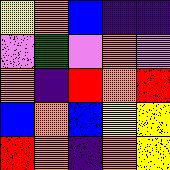[["yellow", "orange", "blue", "indigo", "indigo"], ["violet", "green", "violet", "orange", "violet"], ["orange", "indigo", "red", "orange", "red"], ["blue", "orange", "blue", "yellow", "yellow"], ["red", "orange", "indigo", "orange", "yellow"]]